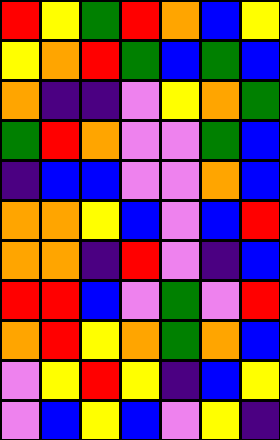[["red", "yellow", "green", "red", "orange", "blue", "yellow"], ["yellow", "orange", "red", "green", "blue", "green", "blue"], ["orange", "indigo", "indigo", "violet", "yellow", "orange", "green"], ["green", "red", "orange", "violet", "violet", "green", "blue"], ["indigo", "blue", "blue", "violet", "violet", "orange", "blue"], ["orange", "orange", "yellow", "blue", "violet", "blue", "red"], ["orange", "orange", "indigo", "red", "violet", "indigo", "blue"], ["red", "red", "blue", "violet", "green", "violet", "red"], ["orange", "red", "yellow", "orange", "green", "orange", "blue"], ["violet", "yellow", "red", "yellow", "indigo", "blue", "yellow"], ["violet", "blue", "yellow", "blue", "violet", "yellow", "indigo"]]